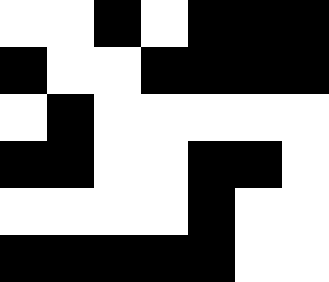[["white", "white", "black", "white", "black", "black", "black"], ["black", "white", "white", "black", "black", "black", "black"], ["white", "black", "white", "white", "white", "white", "white"], ["black", "black", "white", "white", "black", "black", "white"], ["white", "white", "white", "white", "black", "white", "white"], ["black", "black", "black", "black", "black", "white", "white"]]